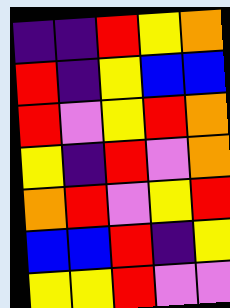[["indigo", "indigo", "red", "yellow", "orange"], ["red", "indigo", "yellow", "blue", "blue"], ["red", "violet", "yellow", "red", "orange"], ["yellow", "indigo", "red", "violet", "orange"], ["orange", "red", "violet", "yellow", "red"], ["blue", "blue", "red", "indigo", "yellow"], ["yellow", "yellow", "red", "violet", "violet"]]